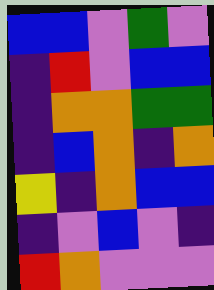[["blue", "blue", "violet", "green", "violet"], ["indigo", "red", "violet", "blue", "blue"], ["indigo", "orange", "orange", "green", "green"], ["indigo", "blue", "orange", "indigo", "orange"], ["yellow", "indigo", "orange", "blue", "blue"], ["indigo", "violet", "blue", "violet", "indigo"], ["red", "orange", "violet", "violet", "violet"]]